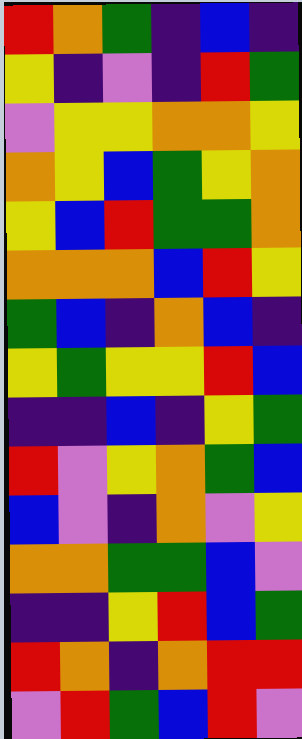[["red", "orange", "green", "indigo", "blue", "indigo"], ["yellow", "indigo", "violet", "indigo", "red", "green"], ["violet", "yellow", "yellow", "orange", "orange", "yellow"], ["orange", "yellow", "blue", "green", "yellow", "orange"], ["yellow", "blue", "red", "green", "green", "orange"], ["orange", "orange", "orange", "blue", "red", "yellow"], ["green", "blue", "indigo", "orange", "blue", "indigo"], ["yellow", "green", "yellow", "yellow", "red", "blue"], ["indigo", "indigo", "blue", "indigo", "yellow", "green"], ["red", "violet", "yellow", "orange", "green", "blue"], ["blue", "violet", "indigo", "orange", "violet", "yellow"], ["orange", "orange", "green", "green", "blue", "violet"], ["indigo", "indigo", "yellow", "red", "blue", "green"], ["red", "orange", "indigo", "orange", "red", "red"], ["violet", "red", "green", "blue", "red", "violet"]]